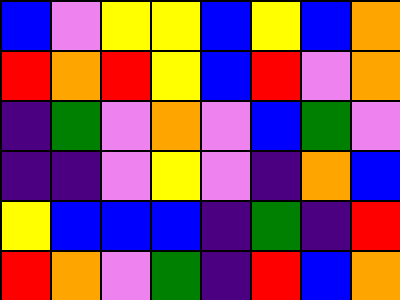[["blue", "violet", "yellow", "yellow", "blue", "yellow", "blue", "orange"], ["red", "orange", "red", "yellow", "blue", "red", "violet", "orange"], ["indigo", "green", "violet", "orange", "violet", "blue", "green", "violet"], ["indigo", "indigo", "violet", "yellow", "violet", "indigo", "orange", "blue"], ["yellow", "blue", "blue", "blue", "indigo", "green", "indigo", "red"], ["red", "orange", "violet", "green", "indigo", "red", "blue", "orange"]]